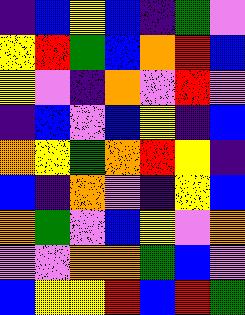[["indigo", "blue", "yellow", "blue", "indigo", "green", "violet"], ["yellow", "red", "green", "blue", "orange", "red", "blue"], ["yellow", "violet", "indigo", "orange", "violet", "red", "violet"], ["indigo", "blue", "violet", "blue", "yellow", "indigo", "blue"], ["orange", "yellow", "green", "orange", "red", "yellow", "indigo"], ["blue", "indigo", "orange", "violet", "indigo", "yellow", "blue"], ["orange", "green", "violet", "blue", "yellow", "violet", "orange"], ["violet", "violet", "orange", "orange", "green", "blue", "violet"], ["blue", "yellow", "yellow", "red", "blue", "red", "green"]]